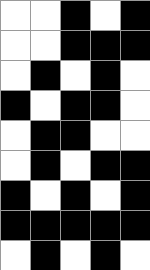[["white", "white", "black", "white", "black"], ["white", "white", "black", "black", "black"], ["white", "black", "white", "black", "white"], ["black", "white", "black", "black", "white"], ["white", "black", "black", "white", "white"], ["white", "black", "white", "black", "black"], ["black", "white", "black", "white", "black"], ["black", "black", "black", "black", "black"], ["white", "black", "white", "black", "white"]]